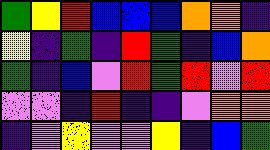[["green", "yellow", "red", "blue", "blue", "blue", "orange", "orange", "indigo"], ["yellow", "indigo", "green", "indigo", "red", "green", "indigo", "blue", "orange"], ["green", "indigo", "blue", "violet", "red", "green", "red", "violet", "red"], ["violet", "violet", "indigo", "red", "indigo", "indigo", "violet", "orange", "orange"], ["indigo", "violet", "yellow", "violet", "violet", "yellow", "indigo", "blue", "green"]]